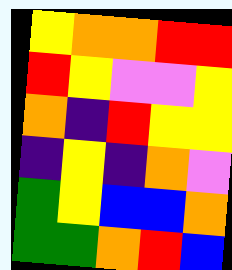[["yellow", "orange", "orange", "red", "red"], ["red", "yellow", "violet", "violet", "yellow"], ["orange", "indigo", "red", "yellow", "yellow"], ["indigo", "yellow", "indigo", "orange", "violet"], ["green", "yellow", "blue", "blue", "orange"], ["green", "green", "orange", "red", "blue"]]